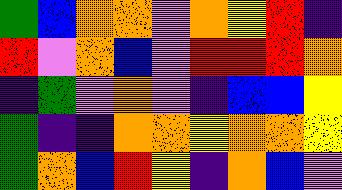[["green", "blue", "orange", "orange", "violet", "orange", "yellow", "red", "indigo"], ["red", "violet", "orange", "blue", "violet", "red", "red", "red", "orange"], ["indigo", "green", "violet", "orange", "violet", "indigo", "blue", "blue", "yellow"], ["green", "indigo", "indigo", "orange", "orange", "yellow", "orange", "orange", "yellow"], ["green", "orange", "blue", "red", "yellow", "indigo", "orange", "blue", "violet"]]